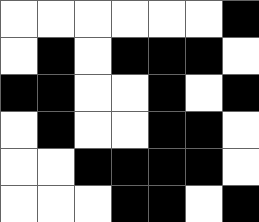[["white", "white", "white", "white", "white", "white", "black"], ["white", "black", "white", "black", "black", "black", "white"], ["black", "black", "white", "white", "black", "white", "black"], ["white", "black", "white", "white", "black", "black", "white"], ["white", "white", "black", "black", "black", "black", "white"], ["white", "white", "white", "black", "black", "white", "black"]]